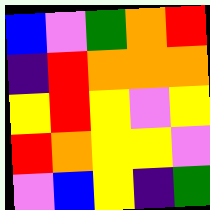[["blue", "violet", "green", "orange", "red"], ["indigo", "red", "orange", "orange", "orange"], ["yellow", "red", "yellow", "violet", "yellow"], ["red", "orange", "yellow", "yellow", "violet"], ["violet", "blue", "yellow", "indigo", "green"]]